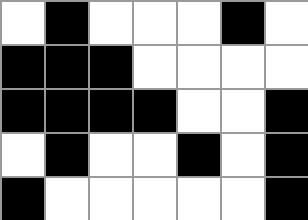[["white", "black", "white", "white", "white", "black", "white"], ["black", "black", "black", "white", "white", "white", "white"], ["black", "black", "black", "black", "white", "white", "black"], ["white", "black", "white", "white", "black", "white", "black"], ["black", "white", "white", "white", "white", "white", "black"]]